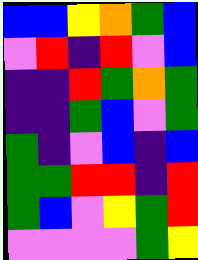[["blue", "blue", "yellow", "orange", "green", "blue"], ["violet", "red", "indigo", "red", "violet", "blue"], ["indigo", "indigo", "red", "green", "orange", "green"], ["indigo", "indigo", "green", "blue", "violet", "green"], ["green", "indigo", "violet", "blue", "indigo", "blue"], ["green", "green", "red", "red", "indigo", "red"], ["green", "blue", "violet", "yellow", "green", "red"], ["violet", "violet", "violet", "violet", "green", "yellow"]]